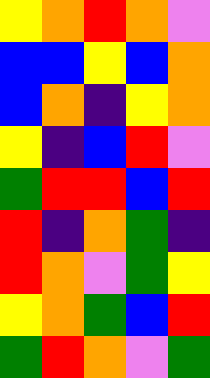[["yellow", "orange", "red", "orange", "violet"], ["blue", "blue", "yellow", "blue", "orange"], ["blue", "orange", "indigo", "yellow", "orange"], ["yellow", "indigo", "blue", "red", "violet"], ["green", "red", "red", "blue", "red"], ["red", "indigo", "orange", "green", "indigo"], ["red", "orange", "violet", "green", "yellow"], ["yellow", "orange", "green", "blue", "red"], ["green", "red", "orange", "violet", "green"]]